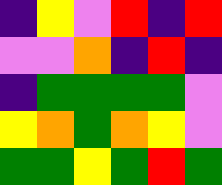[["indigo", "yellow", "violet", "red", "indigo", "red"], ["violet", "violet", "orange", "indigo", "red", "indigo"], ["indigo", "green", "green", "green", "green", "violet"], ["yellow", "orange", "green", "orange", "yellow", "violet"], ["green", "green", "yellow", "green", "red", "green"]]